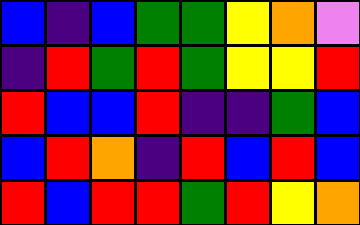[["blue", "indigo", "blue", "green", "green", "yellow", "orange", "violet"], ["indigo", "red", "green", "red", "green", "yellow", "yellow", "red"], ["red", "blue", "blue", "red", "indigo", "indigo", "green", "blue"], ["blue", "red", "orange", "indigo", "red", "blue", "red", "blue"], ["red", "blue", "red", "red", "green", "red", "yellow", "orange"]]